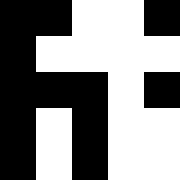[["black", "black", "white", "white", "black"], ["black", "white", "white", "white", "white"], ["black", "black", "black", "white", "black"], ["black", "white", "black", "white", "white"], ["black", "white", "black", "white", "white"]]